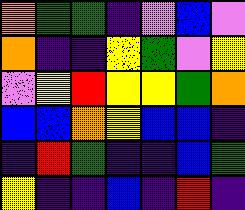[["orange", "green", "green", "indigo", "violet", "blue", "violet"], ["orange", "indigo", "indigo", "yellow", "green", "violet", "yellow"], ["violet", "yellow", "red", "yellow", "yellow", "green", "orange"], ["blue", "blue", "orange", "yellow", "blue", "blue", "indigo"], ["indigo", "red", "green", "indigo", "indigo", "blue", "green"], ["yellow", "indigo", "indigo", "blue", "indigo", "red", "indigo"]]